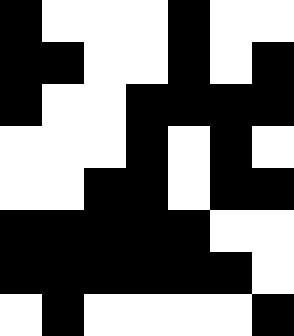[["black", "white", "white", "white", "black", "white", "white"], ["black", "black", "white", "white", "black", "white", "black"], ["black", "white", "white", "black", "black", "black", "black"], ["white", "white", "white", "black", "white", "black", "white"], ["white", "white", "black", "black", "white", "black", "black"], ["black", "black", "black", "black", "black", "white", "white"], ["black", "black", "black", "black", "black", "black", "white"], ["white", "black", "white", "white", "white", "white", "black"]]